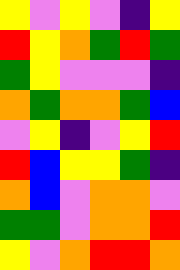[["yellow", "violet", "yellow", "violet", "indigo", "yellow"], ["red", "yellow", "orange", "green", "red", "green"], ["green", "yellow", "violet", "violet", "violet", "indigo"], ["orange", "green", "orange", "orange", "green", "blue"], ["violet", "yellow", "indigo", "violet", "yellow", "red"], ["red", "blue", "yellow", "yellow", "green", "indigo"], ["orange", "blue", "violet", "orange", "orange", "violet"], ["green", "green", "violet", "orange", "orange", "red"], ["yellow", "violet", "orange", "red", "red", "orange"]]